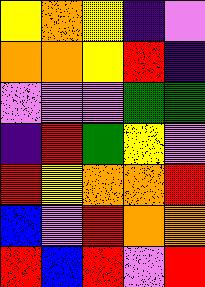[["yellow", "orange", "yellow", "indigo", "violet"], ["orange", "orange", "yellow", "red", "indigo"], ["violet", "violet", "violet", "green", "green"], ["indigo", "red", "green", "yellow", "violet"], ["red", "yellow", "orange", "orange", "red"], ["blue", "violet", "red", "orange", "orange"], ["red", "blue", "red", "violet", "red"]]